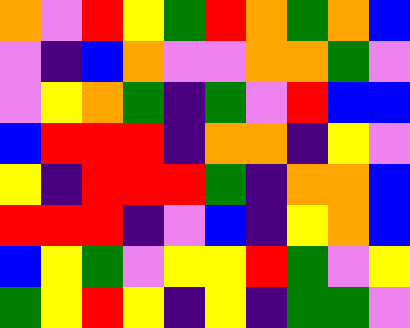[["orange", "violet", "red", "yellow", "green", "red", "orange", "green", "orange", "blue"], ["violet", "indigo", "blue", "orange", "violet", "violet", "orange", "orange", "green", "violet"], ["violet", "yellow", "orange", "green", "indigo", "green", "violet", "red", "blue", "blue"], ["blue", "red", "red", "red", "indigo", "orange", "orange", "indigo", "yellow", "violet"], ["yellow", "indigo", "red", "red", "red", "green", "indigo", "orange", "orange", "blue"], ["red", "red", "red", "indigo", "violet", "blue", "indigo", "yellow", "orange", "blue"], ["blue", "yellow", "green", "violet", "yellow", "yellow", "red", "green", "violet", "yellow"], ["green", "yellow", "red", "yellow", "indigo", "yellow", "indigo", "green", "green", "violet"]]